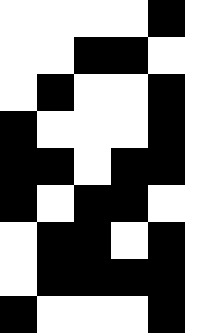[["white", "white", "white", "white", "black", "white"], ["white", "white", "black", "black", "white", "white"], ["white", "black", "white", "white", "black", "white"], ["black", "white", "white", "white", "black", "white"], ["black", "black", "white", "black", "black", "white"], ["black", "white", "black", "black", "white", "white"], ["white", "black", "black", "white", "black", "white"], ["white", "black", "black", "black", "black", "white"], ["black", "white", "white", "white", "black", "white"]]